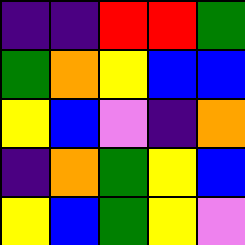[["indigo", "indigo", "red", "red", "green"], ["green", "orange", "yellow", "blue", "blue"], ["yellow", "blue", "violet", "indigo", "orange"], ["indigo", "orange", "green", "yellow", "blue"], ["yellow", "blue", "green", "yellow", "violet"]]